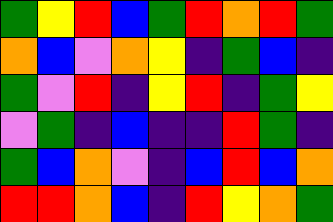[["green", "yellow", "red", "blue", "green", "red", "orange", "red", "green"], ["orange", "blue", "violet", "orange", "yellow", "indigo", "green", "blue", "indigo"], ["green", "violet", "red", "indigo", "yellow", "red", "indigo", "green", "yellow"], ["violet", "green", "indigo", "blue", "indigo", "indigo", "red", "green", "indigo"], ["green", "blue", "orange", "violet", "indigo", "blue", "red", "blue", "orange"], ["red", "red", "orange", "blue", "indigo", "red", "yellow", "orange", "green"]]